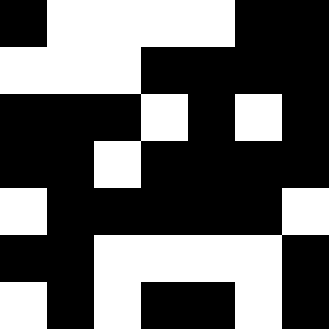[["black", "white", "white", "white", "white", "black", "black"], ["white", "white", "white", "black", "black", "black", "black"], ["black", "black", "black", "white", "black", "white", "black"], ["black", "black", "white", "black", "black", "black", "black"], ["white", "black", "black", "black", "black", "black", "white"], ["black", "black", "white", "white", "white", "white", "black"], ["white", "black", "white", "black", "black", "white", "black"]]